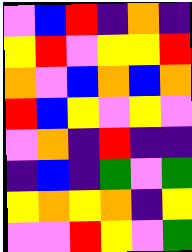[["violet", "blue", "red", "indigo", "orange", "indigo"], ["yellow", "red", "violet", "yellow", "yellow", "red"], ["orange", "violet", "blue", "orange", "blue", "orange"], ["red", "blue", "yellow", "violet", "yellow", "violet"], ["violet", "orange", "indigo", "red", "indigo", "indigo"], ["indigo", "blue", "indigo", "green", "violet", "green"], ["yellow", "orange", "yellow", "orange", "indigo", "yellow"], ["violet", "violet", "red", "yellow", "violet", "green"]]